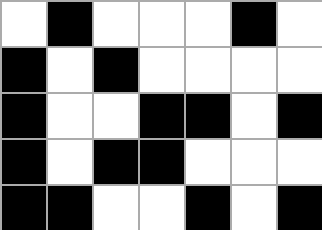[["white", "black", "white", "white", "white", "black", "white"], ["black", "white", "black", "white", "white", "white", "white"], ["black", "white", "white", "black", "black", "white", "black"], ["black", "white", "black", "black", "white", "white", "white"], ["black", "black", "white", "white", "black", "white", "black"]]